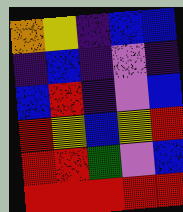[["orange", "yellow", "indigo", "blue", "blue"], ["indigo", "blue", "indigo", "violet", "indigo"], ["blue", "red", "indigo", "violet", "blue"], ["red", "yellow", "blue", "yellow", "red"], ["red", "red", "green", "violet", "blue"], ["red", "red", "red", "red", "red"]]